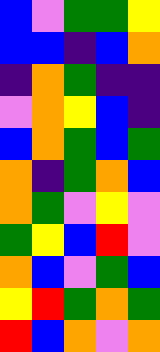[["blue", "violet", "green", "green", "yellow"], ["blue", "blue", "indigo", "blue", "orange"], ["indigo", "orange", "green", "indigo", "indigo"], ["violet", "orange", "yellow", "blue", "indigo"], ["blue", "orange", "green", "blue", "green"], ["orange", "indigo", "green", "orange", "blue"], ["orange", "green", "violet", "yellow", "violet"], ["green", "yellow", "blue", "red", "violet"], ["orange", "blue", "violet", "green", "blue"], ["yellow", "red", "green", "orange", "green"], ["red", "blue", "orange", "violet", "orange"]]